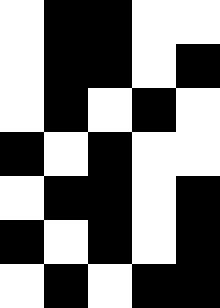[["white", "black", "black", "white", "white"], ["white", "black", "black", "white", "black"], ["white", "black", "white", "black", "white"], ["black", "white", "black", "white", "white"], ["white", "black", "black", "white", "black"], ["black", "white", "black", "white", "black"], ["white", "black", "white", "black", "black"]]